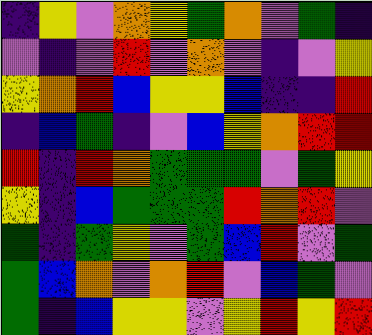[["indigo", "yellow", "violet", "orange", "yellow", "green", "orange", "violet", "green", "indigo"], ["violet", "indigo", "violet", "red", "violet", "orange", "violet", "indigo", "violet", "yellow"], ["yellow", "orange", "red", "blue", "yellow", "yellow", "blue", "indigo", "indigo", "red"], ["indigo", "blue", "green", "indigo", "violet", "blue", "yellow", "orange", "red", "red"], ["red", "indigo", "red", "orange", "green", "green", "green", "violet", "green", "yellow"], ["yellow", "indigo", "blue", "green", "green", "green", "red", "orange", "red", "violet"], ["green", "indigo", "green", "yellow", "violet", "green", "blue", "red", "violet", "green"], ["green", "blue", "orange", "violet", "orange", "red", "violet", "blue", "green", "violet"], ["green", "indigo", "blue", "yellow", "yellow", "violet", "yellow", "red", "yellow", "red"]]